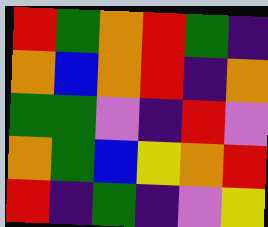[["red", "green", "orange", "red", "green", "indigo"], ["orange", "blue", "orange", "red", "indigo", "orange"], ["green", "green", "violet", "indigo", "red", "violet"], ["orange", "green", "blue", "yellow", "orange", "red"], ["red", "indigo", "green", "indigo", "violet", "yellow"]]